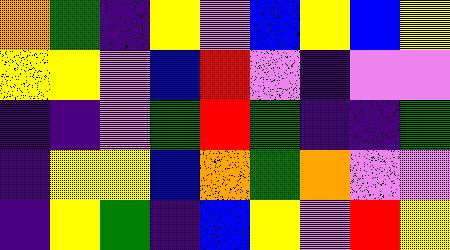[["orange", "green", "indigo", "yellow", "violet", "blue", "yellow", "blue", "yellow"], ["yellow", "yellow", "violet", "blue", "red", "violet", "indigo", "violet", "violet"], ["indigo", "indigo", "violet", "green", "red", "green", "indigo", "indigo", "green"], ["indigo", "yellow", "yellow", "blue", "orange", "green", "orange", "violet", "violet"], ["indigo", "yellow", "green", "indigo", "blue", "yellow", "violet", "red", "yellow"]]